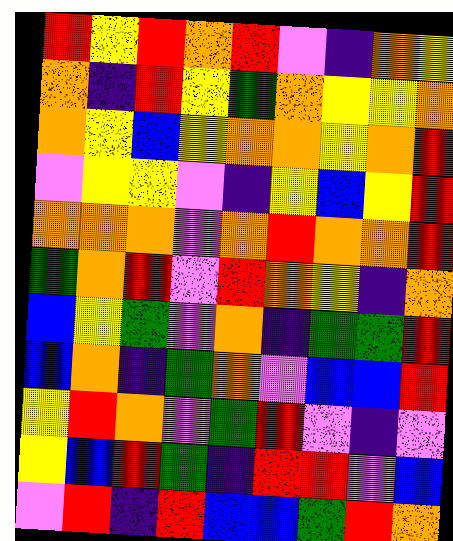[["red", "yellow", "red", "orange", "red", "violet", "indigo", "orange", "yellow"], ["orange", "indigo", "red", "yellow", "green", "orange", "yellow", "yellow", "orange"], ["orange", "yellow", "blue", "yellow", "orange", "orange", "yellow", "orange", "red"], ["violet", "yellow", "yellow", "violet", "indigo", "yellow", "blue", "yellow", "red"], ["orange", "orange", "orange", "violet", "orange", "red", "orange", "orange", "red"], ["green", "orange", "red", "violet", "red", "orange", "yellow", "indigo", "orange"], ["blue", "yellow", "green", "violet", "orange", "indigo", "green", "green", "red"], ["blue", "orange", "indigo", "green", "orange", "violet", "blue", "blue", "red"], ["yellow", "red", "orange", "violet", "green", "red", "violet", "indigo", "violet"], ["yellow", "blue", "red", "green", "indigo", "red", "red", "violet", "blue"], ["violet", "red", "indigo", "red", "blue", "blue", "green", "red", "orange"]]